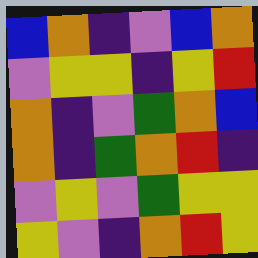[["blue", "orange", "indigo", "violet", "blue", "orange"], ["violet", "yellow", "yellow", "indigo", "yellow", "red"], ["orange", "indigo", "violet", "green", "orange", "blue"], ["orange", "indigo", "green", "orange", "red", "indigo"], ["violet", "yellow", "violet", "green", "yellow", "yellow"], ["yellow", "violet", "indigo", "orange", "red", "yellow"]]